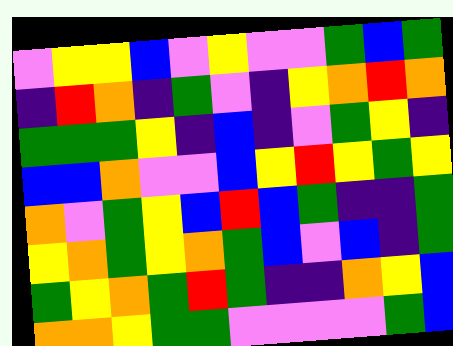[["violet", "yellow", "yellow", "blue", "violet", "yellow", "violet", "violet", "green", "blue", "green"], ["indigo", "red", "orange", "indigo", "green", "violet", "indigo", "yellow", "orange", "red", "orange"], ["green", "green", "green", "yellow", "indigo", "blue", "indigo", "violet", "green", "yellow", "indigo"], ["blue", "blue", "orange", "violet", "violet", "blue", "yellow", "red", "yellow", "green", "yellow"], ["orange", "violet", "green", "yellow", "blue", "red", "blue", "green", "indigo", "indigo", "green"], ["yellow", "orange", "green", "yellow", "orange", "green", "blue", "violet", "blue", "indigo", "green"], ["green", "yellow", "orange", "green", "red", "green", "indigo", "indigo", "orange", "yellow", "blue"], ["orange", "orange", "yellow", "green", "green", "violet", "violet", "violet", "violet", "green", "blue"]]